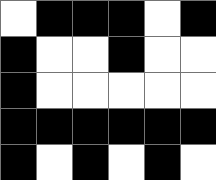[["white", "black", "black", "black", "white", "black"], ["black", "white", "white", "black", "white", "white"], ["black", "white", "white", "white", "white", "white"], ["black", "black", "black", "black", "black", "black"], ["black", "white", "black", "white", "black", "white"]]